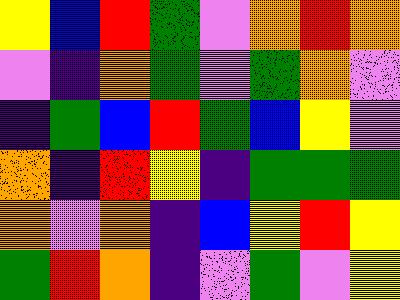[["yellow", "blue", "red", "green", "violet", "orange", "red", "orange"], ["violet", "indigo", "orange", "green", "violet", "green", "orange", "violet"], ["indigo", "green", "blue", "red", "green", "blue", "yellow", "violet"], ["orange", "indigo", "red", "yellow", "indigo", "green", "green", "green"], ["orange", "violet", "orange", "indigo", "blue", "yellow", "red", "yellow"], ["green", "red", "orange", "indigo", "violet", "green", "violet", "yellow"]]